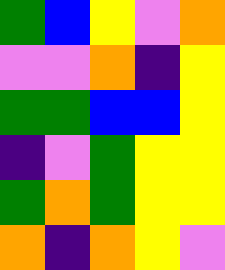[["green", "blue", "yellow", "violet", "orange"], ["violet", "violet", "orange", "indigo", "yellow"], ["green", "green", "blue", "blue", "yellow"], ["indigo", "violet", "green", "yellow", "yellow"], ["green", "orange", "green", "yellow", "yellow"], ["orange", "indigo", "orange", "yellow", "violet"]]